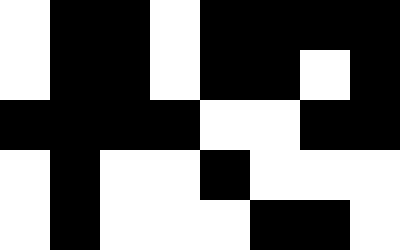[["white", "black", "black", "white", "black", "black", "black", "black"], ["white", "black", "black", "white", "black", "black", "white", "black"], ["black", "black", "black", "black", "white", "white", "black", "black"], ["white", "black", "white", "white", "black", "white", "white", "white"], ["white", "black", "white", "white", "white", "black", "black", "white"]]